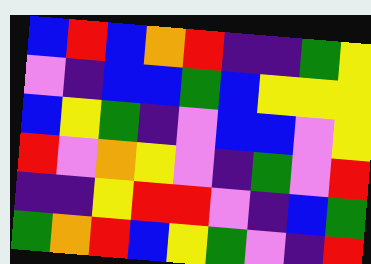[["blue", "red", "blue", "orange", "red", "indigo", "indigo", "green", "yellow"], ["violet", "indigo", "blue", "blue", "green", "blue", "yellow", "yellow", "yellow"], ["blue", "yellow", "green", "indigo", "violet", "blue", "blue", "violet", "yellow"], ["red", "violet", "orange", "yellow", "violet", "indigo", "green", "violet", "red"], ["indigo", "indigo", "yellow", "red", "red", "violet", "indigo", "blue", "green"], ["green", "orange", "red", "blue", "yellow", "green", "violet", "indigo", "red"]]